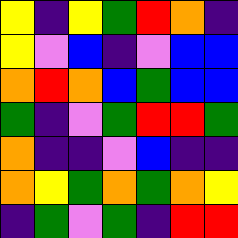[["yellow", "indigo", "yellow", "green", "red", "orange", "indigo"], ["yellow", "violet", "blue", "indigo", "violet", "blue", "blue"], ["orange", "red", "orange", "blue", "green", "blue", "blue"], ["green", "indigo", "violet", "green", "red", "red", "green"], ["orange", "indigo", "indigo", "violet", "blue", "indigo", "indigo"], ["orange", "yellow", "green", "orange", "green", "orange", "yellow"], ["indigo", "green", "violet", "green", "indigo", "red", "red"]]